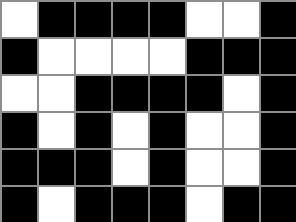[["white", "black", "black", "black", "black", "white", "white", "black"], ["black", "white", "white", "white", "white", "black", "black", "black"], ["white", "white", "black", "black", "black", "black", "white", "black"], ["black", "white", "black", "white", "black", "white", "white", "black"], ["black", "black", "black", "white", "black", "white", "white", "black"], ["black", "white", "black", "black", "black", "white", "black", "black"]]